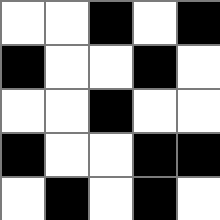[["white", "white", "black", "white", "black"], ["black", "white", "white", "black", "white"], ["white", "white", "black", "white", "white"], ["black", "white", "white", "black", "black"], ["white", "black", "white", "black", "white"]]